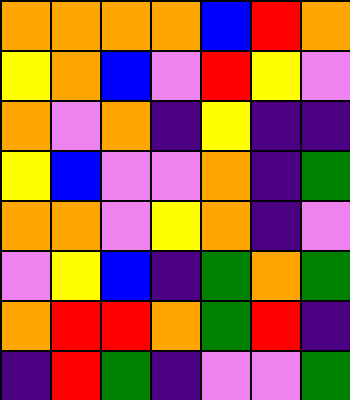[["orange", "orange", "orange", "orange", "blue", "red", "orange"], ["yellow", "orange", "blue", "violet", "red", "yellow", "violet"], ["orange", "violet", "orange", "indigo", "yellow", "indigo", "indigo"], ["yellow", "blue", "violet", "violet", "orange", "indigo", "green"], ["orange", "orange", "violet", "yellow", "orange", "indigo", "violet"], ["violet", "yellow", "blue", "indigo", "green", "orange", "green"], ["orange", "red", "red", "orange", "green", "red", "indigo"], ["indigo", "red", "green", "indigo", "violet", "violet", "green"]]